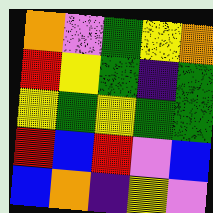[["orange", "violet", "green", "yellow", "orange"], ["red", "yellow", "green", "indigo", "green"], ["yellow", "green", "yellow", "green", "green"], ["red", "blue", "red", "violet", "blue"], ["blue", "orange", "indigo", "yellow", "violet"]]